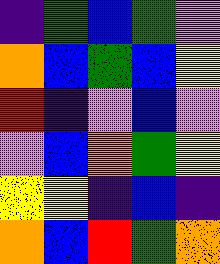[["indigo", "green", "blue", "green", "violet"], ["orange", "blue", "green", "blue", "yellow"], ["red", "indigo", "violet", "blue", "violet"], ["violet", "blue", "orange", "green", "yellow"], ["yellow", "yellow", "indigo", "blue", "indigo"], ["orange", "blue", "red", "green", "orange"]]